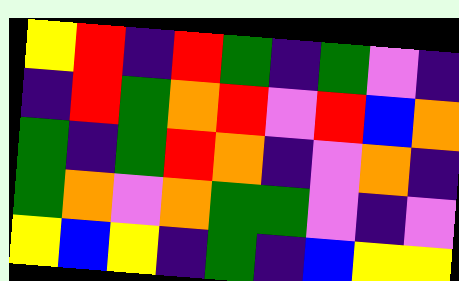[["yellow", "red", "indigo", "red", "green", "indigo", "green", "violet", "indigo"], ["indigo", "red", "green", "orange", "red", "violet", "red", "blue", "orange"], ["green", "indigo", "green", "red", "orange", "indigo", "violet", "orange", "indigo"], ["green", "orange", "violet", "orange", "green", "green", "violet", "indigo", "violet"], ["yellow", "blue", "yellow", "indigo", "green", "indigo", "blue", "yellow", "yellow"]]